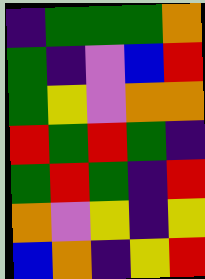[["indigo", "green", "green", "green", "orange"], ["green", "indigo", "violet", "blue", "red"], ["green", "yellow", "violet", "orange", "orange"], ["red", "green", "red", "green", "indigo"], ["green", "red", "green", "indigo", "red"], ["orange", "violet", "yellow", "indigo", "yellow"], ["blue", "orange", "indigo", "yellow", "red"]]